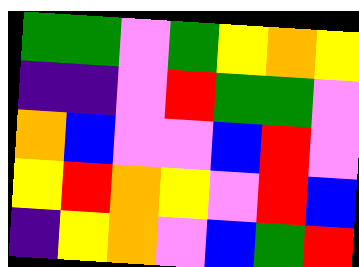[["green", "green", "violet", "green", "yellow", "orange", "yellow"], ["indigo", "indigo", "violet", "red", "green", "green", "violet"], ["orange", "blue", "violet", "violet", "blue", "red", "violet"], ["yellow", "red", "orange", "yellow", "violet", "red", "blue"], ["indigo", "yellow", "orange", "violet", "blue", "green", "red"]]